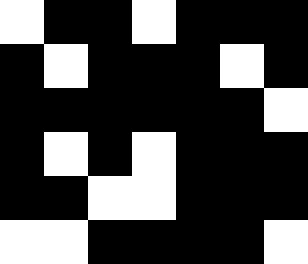[["white", "black", "black", "white", "black", "black", "black"], ["black", "white", "black", "black", "black", "white", "black"], ["black", "black", "black", "black", "black", "black", "white"], ["black", "white", "black", "white", "black", "black", "black"], ["black", "black", "white", "white", "black", "black", "black"], ["white", "white", "black", "black", "black", "black", "white"]]